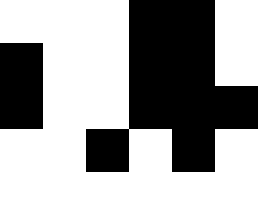[["white", "white", "white", "black", "black", "white"], ["black", "white", "white", "black", "black", "white"], ["black", "white", "white", "black", "black", "black"], ["white", "white", "black", "white", "black", "white"], ["white", "white", "white", "white", "white", "white"]]